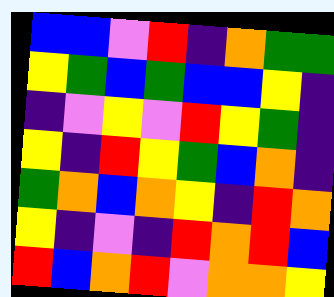[["blue", "blue", "violet", "red", "indigo", "orange", "green", "green"], ["yellow", "green", "blue", "green", "blue", "blue", "yellow", "indigo"], ["indigo", "violet", "yellow", "violet", "red", "yellow", "green", "indigo"], ["yellow", "indigo", "red", "yellow", "green", "blue", "orange", "indigo"], ["green", "orange", "blue", "orange", "yellow", "indigo", "red", "orange"], ["yellow", "indigo", "violet", "indigo", "red", "orange", "red", "blue"], ["red", "blue", "orange", "red", "violet", "orange", "orange", "yellow"]]